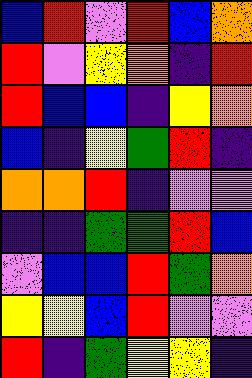[["blue", "red", "violet", "red", "blue", "orange"], ["red", "violet", "yellow", "orange", "indigo", "red"], ["red", "blue", "blue", "indigo", "yellow", "orange"], ["blue", "indigo", "yellow", "green", "red", "indigo"], ["orange", "orange", "red", "indigo", "violet", "violet"], ["indigo", "indigo", "green", "green", "red", "blue"], ["violet", "blue", "blue", "red", "green", "orange"], ["yellow", "yellow", "blue", "red", "violet", "violet"], ["red", "indigo", "green", "yellow", "yellow", "indigo"]]